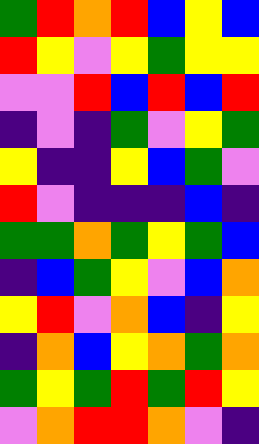[["green", "red", "orange", "red", "blue", "yellow", "blue"], ["red", "yellow", "violet", "yellow", "green", "yellow", "yellow"], ["violet", "violet", "red", "blue", "red", "blue", "red"], ["indigo", "violet", "indigo", "green", "violet", "yellow", "green"], ["yellow", "indigo", "indigo", "yellow", "blue", "green", "violet"], ["red", "violet", "indigo", "indigo", "indigo", "blue", "indigo"], ["green", "green", "orange", "green", "yellow", "green", "blue"], ["indigo", "blue", "green", "yellow", "violet", "blue", "orange"], ["yellow", "red", "violet", "orange", "blue", "indigo", "yellow"], ["indigo", "orange", "blue", "yellow", "orange", "green", "orange"], ["green", "yellow", "green", "red", "green", "red", "yellow"], ["violet", "orange", "red", "red", "orange", "violet", "indigo"]]